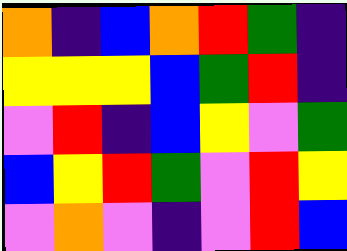[["orange", "indigo", "blue", "orange", "red", "green", "indigo"], ["yellow", "yellow", "yellow", "blue", "green", "red", "indigo"], ["violet", "red", "indigo", "blue", "yellow", "violet", "green"], ["blue", "yellow", "red", "green", "violet", "red", "yellow"], ["violet", "orange", "violet", "indigo", "violet", "red", "blue"]]